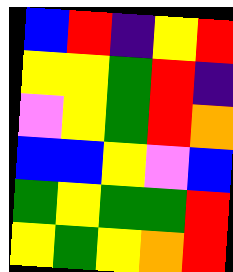[["blue", "red", "indigo", "yellow", "red"], ["yellow", "yellow", "green", "red", "indigo"], ["violet", "yellow", "green", "red", "orange"], ["blue", "blue", "yellow", "violet", "blue"], ["green", "yellow", "green", "green", "red"], ["yellow", "green", "yellow", "orange", "red"]]